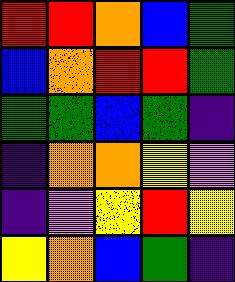[["red", "red", "orange", "blue", "green"], ["blue", "orange", "red", "red", "green"], ["green", "green", "blue", "green", "indigo"], ["indigo", "orange", "orange", "yellow", "violet"], ["indigo", "violet", "yellow", "red", "yellow"], ["yellow", "orange", "blue", "green", "indigo"]]